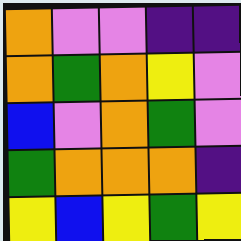[["orange", "violet", "violet", "indigo", "indigo"], ["orange", "green", "orange", "yellow", "violet"], ["blue", "violet", "orange", "green", "violet"], ["green", "orange", "orange", "orange", "indigo"], ["yellow", "blue", "yellow", "green", "yellow"]]